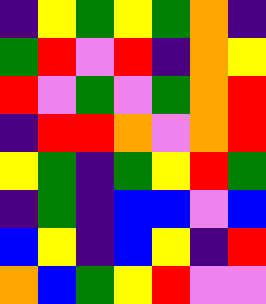[["indigo", "yellow", "green", "yellow", "green", "orange", "indigo"], ["green", "red", "violet", "red", "indigo", "orange", "yellow"], ["red", "violet", "green", "violet", "green", "orange", "red"], ["indigo", "red", "red", "orange", "violet", "orange", "red"], ["yellow", "green", "indigo", "green", "yellow", "red", "green"], ["indigo", "green", "indigo", "blue", "blue", "violet", "blue"], ["blue", "yellow", "indigo", "blue", "yellow", "indigo", "red"], ["orange", "blue", "green", "yellow", "red", "violet", "violet"]]